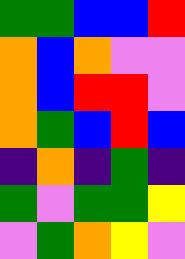[["green", "green", "blue", "blue", "red"], ["orange", "blue", "orange", "violet", "violet"], ["orange", "blue", "red", "red", "violet"], ["orange", "green", "blue", "red", "blue"], ["indigo", "orange", "indigo", "green", "indigo"], ["green", "violet", "green", "green", "yellow"], ["violet", "green", "orange", "yellow", "violet"]]